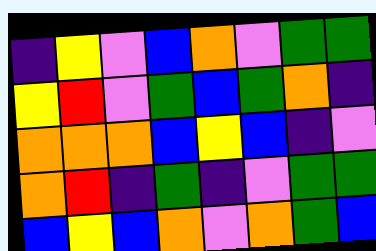[["indigo", "yellow", "violet", "blue", "orange", "violet", "green", "green"], ["yellow", "red", "violet", "green", "blue", "green", "orange", "indigo"], ["orange", "orange", "orange", "blue", "yellow", "blue", "indigo", "violet"], ["orange", "red", "indigo", "green", "indigo", "violet", "green", "green"], ["blue", "yellow", "blue", "orange", "violet", "orange", "green", "blue"]]